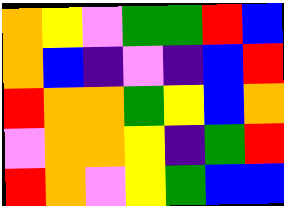[["orange", "yellow", "violet", "green", "green", "red", "blue"], ["orange", "blue", "indigo", "violet", "indigo", "blue", "red"], ["red", "orange", "orange", "green", "yellow", "blue", "orange"], ["violet", "orange", "orange", "yellow", "indigo", "green", "red"], ["red", "orange", "violet", "yellow", "green", "blue", "blue"]]